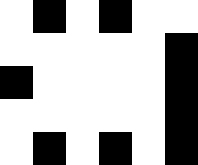[["white", "black", "white", "black", "white", "white"], ["white", "white", "white", "white", "white", "black"], ["black", "white", "white", "white", "white", "black"], ["white", "white", "white", "white", "white", "black"], ["white", "black", "white", "black", "white", "black"]]